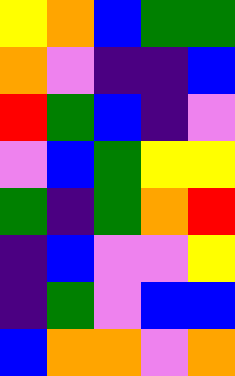[["yellow", "orange", "blue", "green", "green"], ["orange", "violet", "indigo", "indigo", "blue"], ["red", "green", "blue", "indigo", "violet"], ["violet", "blue", "green", "yellow", "yellow"], ["green", "indigo", "green", "orange", "red"], ["indigo", "blue", "violet", "violet", "yellow"], ["indigo", "green", "violet", "blue", "blue"], ["blue", "orange", "orange", "violet", "orange"]]